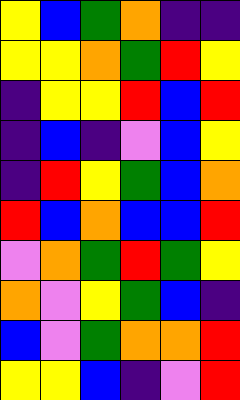[["yellow", "blue", "green", "orange", "indigo", "indigo"], ["yellow", "yellow", "orange", "green", "red", "yellow"], ["indigo", "yellow", "yellow", "red", "blue", "red"], ["indigo", "blue", "indigo", "violet", "blue", "yellow"], ["indigo", "red", "yellow", "green", "blue", "orange"], ["red", "blue", "orange", "blue", "blue", "red"], ["violet", "orange", "green", "red", "green", "yellow"], ["orange", "violet", "yellow", "green", "blue", "indigo"], ["blue", "violet", "green", "orange", "orange", "red"], ["yellow", "yellow", "blue", "indigo", "violet", "red"]]